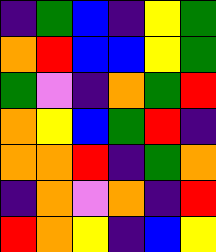[["indigo", "green", "blue", "indigo", "yellow", "green"], ["orange", "red", "blue", "blue", "yellow", "green"], ["green", "violet", "indigo", "orange", "green", "red"], ["orange", "yellow", "blue", "green", "red", "indigo"], ["orange", "orange", "red", "indigo", "green", "orange"], ["indigo", "orange", "violet", "orange", "indigo", "red"], ["red", "orange", "yellow", "indigo", "blue", "yellow"]]